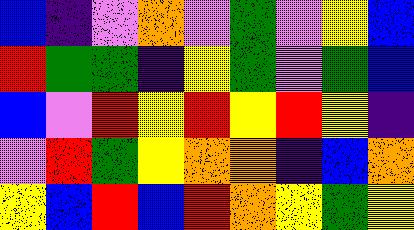[["blue", "indigo", "violet", "orange", "violet", "green", "violet", "yellow", "blue"], ["red", "green", "green", "indigo", "yellow", "green", "violet", "green", "blue"], ["blue", "violet", "red", "yellow", "red", "yellow", "red", "yellow", "indigo"], ["violet", "red", "green", "yellow", "orange", "orange", "indigo", "blue", "orange"], ["yellow", "blue", "red", "blue", "red", "orange", "yellow", "green", "yellow"]]